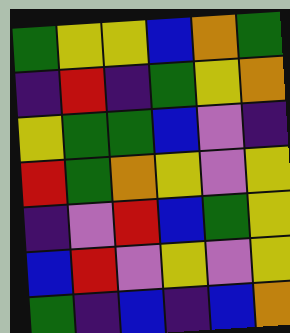[["green", "yellow", "yellow", "blue", "orange", "green"], ["indigo", "red", "indigo", "green", "yellow", "orange"], ["yellow", "green", "green", "blue", "violet", "indigo"], ["red", "green", "orange", "yellow", "violet", "yellow"], ["indigo", "violet", "red", "blue", "green", "yellow"], ["blue", "red", "violet", "yellow", "violet", "yellow"], ["green", "indigo", "blue", "indigo", "blue", "orange"]]